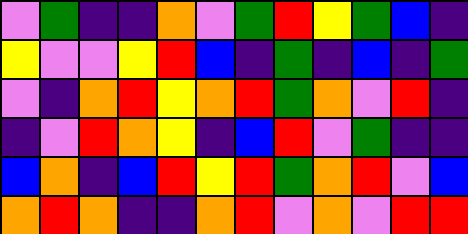[["violet", "green", "indigo", "indigo", "orange", "violet", "green", "red", "yellow", "green", "blue", "indigo"], ["yellow", "violet", "violet", "yellow", "red", "blue", "indigo", "green", "indigo", "blue", "indigo", "green"], ["violet", "indigo", "orange", "red", "yellow", "orange", "red", "green", "orange", "violet", "red", "indigo"], ["indigo", "violet", "red", "orange", "yellow", "indigo", "blue", "red", "violet", "green", "indigo", "indigo"], ["blue", "orange", "indigo", "blue", "red", "yellow", "red", "green", "orange", "red", "violet", "blue"], ["orange", "red", "orange", "indigo", "indigo", "orange", "red", "violet", "orange", "violet", "red", "red"]]